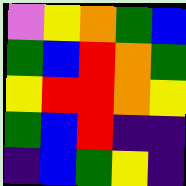[["violet", "yellow", "orange", "green", "blue"], ["green", "blue", "red", "orange", "green"], ["yellow", "red", "red", "orange", "yellow"], ["green", "blue", "red", "indigo", "indigo"], ["indigo", "blue", "green", "yellow", "indigo"]]